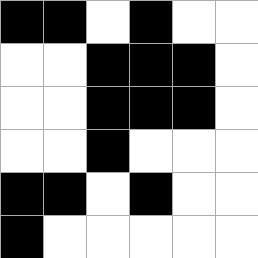[["black", "black", "white", "black", "white", "white"], ["white", "white", "black", "black", "black", "white"], ["white", "white", "black", "black", "black", "white"], ["white", "white", "black", "white", "white", "white"], ["black", "black", "white", "black", "white", "white"], ["black", "white", "white", "white", "white", "white"]]